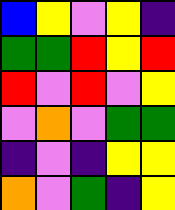[["blue", "yellow", "violet", "yellow", "indigo"], ["green", "green", "red", "yellow", "red"], ["red", "violet", "red", "violet", "yellow"], ["violet", "orange", "violet", "green", "green"], ["indigo", "violet", "indigo", "yellow", "yellow"], ["orange", "violet", "green", "indigo", "yellow"]]